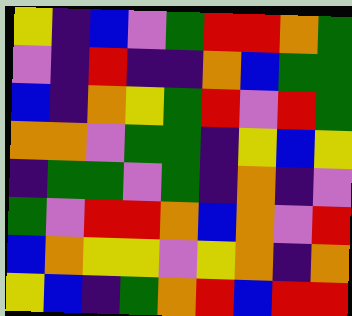[["yellow", "indigo", "blue", "violet", "green", "red", "red", "orange", "green"], ["violet", "indigo", "red", "indigo", "indigo", "orange", "blue", "green", "green"], ["blue", "indigo", "orange", "yellow", "green", "red", "violet", "red", "green"], ["orange", "orange", "violet", "green", "green", "indigo", "yellow", "blue", "yellow"], ["indigo", "green", "green", "violet", "green", "indigo", "orange", "indigo", "violet"], ["green", "violet", "red", "red", "orange", "blue", "orange", "violet", "red"], ["blue", "orange", "yellow", "yellow", "violet", "yellow", "orange", "indigo", "orange"], ["yellow", "blue", "indigo", "green", "orange", "red", "blue", "red", "red"]]